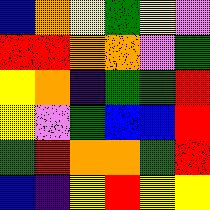[["blue", "orange", "yellow", "green", "yellow", "violet"], ["red", "red", "orange", "orange", "violet", "green"], ["yellow", "orange", "indigo", "green", "green", "red"], ["yellow", "violet", "green", "blue", "blue", "red"], ["green", "red", "orange", "orange", "green", "red"], ["blue", "indigo", "yellow", "red", "yellow", "yellow"]]